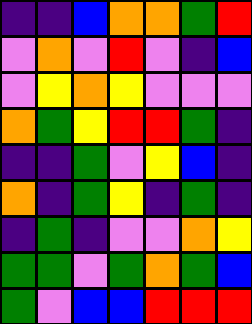[["indigo", "indigo", "blue", "orange", "orange", "green", "red"], ["violet", "orange", "violet", "red", "violet", "indigo", "blue"], ["violet", "yellow", "orange", "yellow", "violet", "violet", "violet"], ["orange", "green", "yellow", "red", "red", "green", "indigo"], ["indigo", "indigo", "green", "violet", "yellow", "blue", "indigo"], ["orange", "indigo", "green", "yellow", "indigo", "green", "indigo"], ["indigo", "green", "indigo", "violet", "violet", "orange", "yellow"], ["green", "green", "violet", "green", "orange", "green", "blue"], ["green", "violet", "blue", "blue", "red", "red", "red"]]